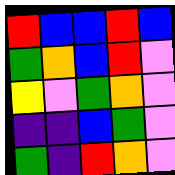[["red", "blue", "blue", "red", "blue"], ["green", "orange", "blue", "red", "violet"], ["yellow", "violet", "green", "orange", "violet"], ["indigo", "indigo", "blue", "green", "violet"], ["green", "indigo", "red", "orange", "violet"]]